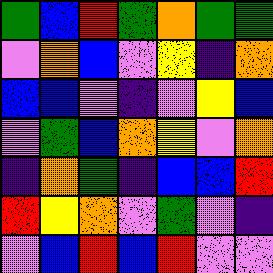[["green", "blue", "red", "green", "orange", "green", "green"], ["violet", "orange", "blue", "violet", "yellow", "indigo", "orange"], ["blue", "blue", "violet", "indigo", "violet", "yellow", "blue"], ["violet", "green", "blue", "orange", "yellow", "violet", "orange"], ["indigo", "orange", "green", "indigo", "blue", "blue", "red"], ["red", "yellow", "orange", "violet", "green", "violet", "indigo"], ["violet", "blue", "red", "blue", "red", "violet", "violet"]]